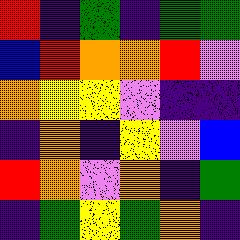[["red", "indigo", "green", "indigo", "green", "green"], ["blue", "red", "orange", "orange", "red", "violet"], ["orange", "yellow", "yellow", "violet", "indigo", "indigo"], ["indigo", "orange", "indigo", "yellow", "violet", "blue"], ["red", "orange", "violet", "orange", "indigo", "green"], ["indigo", "green", "yellow", "green", "orange", "indigo"]]